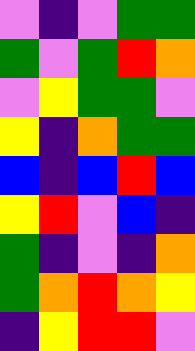[["violet", "indigo", "violet", "green", "green"], ["green", "violet", "green", "red", "orange"], ["violet", "yellow", "green", "green", "violet"], ["yellow", "indigo", "orange", "green", "green"], ["blue", "indigo", "blue", "red", "blue"], ["yellow", "red", "violet", "blue", "indigo"], ["green", "indigo", "violet", "indigo", "orange"], ["green", "orange", "red", "orange", "yellow"], ["indigo", "yellow", "red", "red", "violet"]]